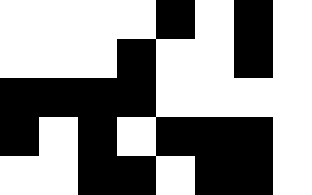[["white", "white", "white", "white", "black", "white", "black", "white"], ["white", "white", "white", "black", "white", "white", "black", "white"], ["black", "black", "black", "black", "white", "white", "white", "white"], ["black", "white", "black", "white", "black", "black", "black", "white"], ["white", "white", "black", "black", "white", "black", "black", "white"]]